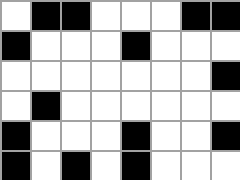[["white", "black", "black", "white", "white", "white", "black", "black"], ["black", "white", "white", "white", "black", "white", "white", "white"], ["white", "white", "white", "white", "white", "white", "white", "black"], ["white", "black", "white", "white", "white", "white", "white", "white"], ["black", "white", "white", "white", "black", "white", "white", "black"], ["black", "white", "black", "white", "black", "white", "white", "white"]]